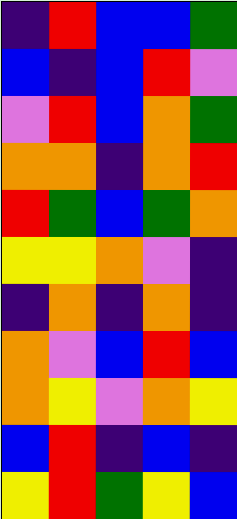[["indigo", "red", "blue", "blue", "green"], ["blue", "indigo", "blue", "red", "violet"], ["violet", "red", "blue", "orange", "green"], ["orange", "orange", "indigo", "orange", "red"], ["red", "green", "blue", "green", "orange"], ["yellow", "yellow", "orange", "violet", "indigo"], ["indigo", "orange", "indigo", "orange", "indigo"], ["orange", "violet", "blue", "red", "blue"], ["orange", "yellow", "violet", "orange", "yellow"], ["blue", "red", "indigo", "blue", "indigo"], ["yellow", "red", "green", "yellow", "blue"]]